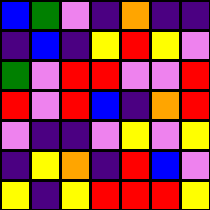[["blue", "green", "violet", "indigo", "orange", "indigo", "indigo"], ["indigo", "blue", "indigo", "yellow", "red", "yellow", "violet"], ["green", "violet", "red", "red", "violet", "violet", "red"], ["red", "violet", "red", "blue", "indigo", "orange", "red"], ["violet", "indigo", "indigo", "violet", "yellow", "violet", "yellow"], ["indigo", "yellow", "orange", "indigo", "red", "blue", "violet"], ["yellow", "indigo", "yellow", "red", "red", "red", "yellow"]]